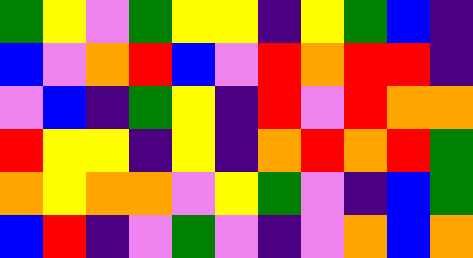[["green", "yellow", "violet", "green", "yellow", "yellow", "indigo", "yellow", "green", "blue", "indigo"], ["blue", "violet", "orange", "red", "blue", "violet", "red", "orange", "red", "red", "indigo"], ["violet", "blue", "indigo", "green", "yellow", "indigo", "red", "violet", "red", "orange", "orange"], ["red", "yellow", "yellow", "indigo", "yellow", "indigo", "orange", "red", "orange", "red", "green"], ["orange", "yellow", "orange", "orange", "violet", "yellow", "green", "violet", "indigo", "blue", "green"], ["blue", "red", "indigo", "violet", "green", "violet", "indigo", "violet", "orange", "blue", "orange"]]